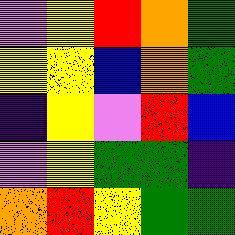[["violet", "yellow", "red", "orange", "green"], ["yellow", "yellow", "blue", "orange", "green"], ["indigo", "yellow", "violet", "red", "blue"], ["violet", "yellow", "green", "green", "indigo"], ["orange", "red", "yellow", "green", "green"]]